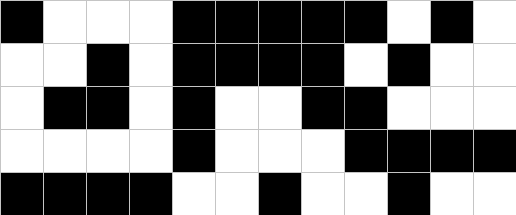[["black", "white", "white", "white", "black", "black", "black", "black", "black", "white", "black", "white"], ["white", "white", "black", "white", "black", "black", "black", "black", "white", "black", "white", "white"], ["white", "black", "black", "white", "black", "white", "white", "black", "black", "white", "white", "white"], ["white", "white", "white", "white", "black", "white", "white", "white", "black", "black", "black", "black"], ["black", "black", "black", "black", "white", "white", "black", "white", "white", "black", "white", "white"]]